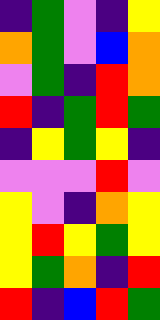[["indigo", "green", "violet", "indigo", "yellow"], ["orange", "green", "violet", "blue", "orange"], ["violet", "green", "indigo", "red", "orange"], ["red", "indigo", "green", "red", "green"], ["indigo", "yellow", "green", "yellow", "indigo"], ["violet", "violet", "violet", "red", "violet"], ["yellow", "violet", "indigo", "orange", "yellow"], ["yellow", "red", "yellow", "green", "yellow"], ["yellow", "green", "orange", "indigo", "red"], ["red", "indigo", "blue", "red", "green"]]